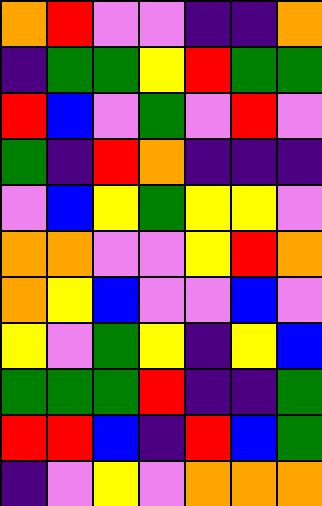[["orange", "red", "violet", "violet", "indigo", "indigo", "orange"], ["indigo", "green", "green", "yellow", "red", "green", "green"], ["red", "blue", "violet", "green", "violet", "red", "violet"], ["green", "indigo", "red", "orange", "indigo", "indigo", "indigo"], ["violet", "blue", "yellow", "green", "yellow", "yellow", "violet"], ["orange", "orange", "violet", "violet", "yellow", "red", "orange"], ["orange", "yellow", "blue", "violet", "violet", "blue", "violet"], ["yellow", "violet", "green", "yellow", "indigo", "yellow", "blue"], ["green", "green", "green", "red", "indigo", "indigo", "green"], ["red", "red", "blue", "indigo", "red", "blue", "green"], ["indigo", "violet", "yellow", "violet", "orange", "orange", "orange"]]